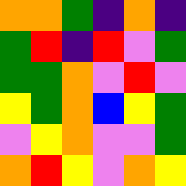[["orange", "orange", "green", "indigo", "orange", "indigo"], ["green", "red", "indigo", "red", "violet", "green"], ["green", "green", "orange", "violet", "red", "violet"], ["yellow", "green", "orange", "blue", "yellow", "green"], ["violet", "yellow", "orange", "violet", "violet", "green"], ["orange", "red", "yellow", "violet", "orange", "yellow"]]